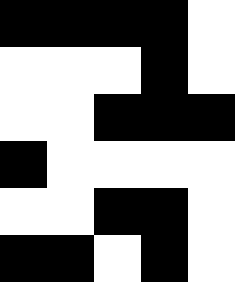[["black", "black", "black", "black", "white"], ["white", "white", "white", "black", "white"], ["white", "white", "black", "black", "black"], ["black", "white", "white", "white", "white"], ["white", "white", "black", "black", "white"], ["black", "black", "white", "black", "white"]]